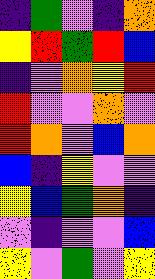[["indigo", "green", "violet", "indigo", "orange"], ["yellow", "red", "green", "red", "blue"], ["indigo", "violet", "orange", "yellow", "red"], ["red", "violet", "violet", "orange", "violet"], ["red", "orange", "violet", "blue", "orange"], ["blue", "indigo", "yellow", "violet", "violet"], ["yellow", "blue", "green", "orange", "indigo"], ["violet", "indigo", "violet", "violet", "blue"], ["yellow", "violet", "green", "violet", "yellow"]]